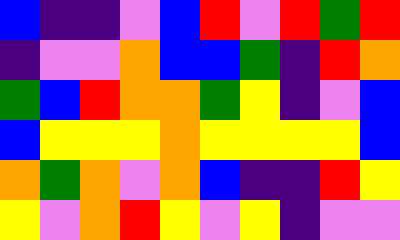[["blue", "indigo", "indigo", "violet", "blue", "red", "violet", "red", "green", "red"], ["indigo", "violet", "violet", "orange", "blue", "blue", "green", "indigo", "red", "orange"], ["green", "blue", "red", "orange", "orange", "green", "yellow", "indigo", "violet", "blue"], ["blue", "yellow", "yellow", "yellow", "orange", "yellow", "yellow", "yellow", "yellow", "blue"], ["orange", "green", "orange", "violet", "orange", "blue", "indigo", "indigo", "red", "yellow"], ["yellow", "violet", "orange", "red", "yellow", "violet", "yellow", "indigo", "violet", "violet"]]